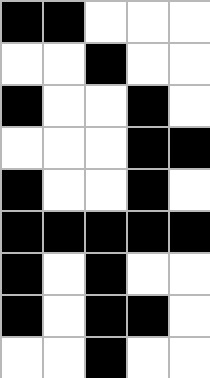[["black", "black", "white", "white", "white"], ["white", "white", "black", "white", "white"], ["black", "white", "white", "black", "white"], ["white", "white", "white", "black", "black"], ["black", "white", "white", "black", "white"], ["black", "black", "black", "black", "black"], ["black", "white", "black", "white", "white"], ["black", "white", "black", "black", "white"], ["white", "white", "black", "white", "white"]]